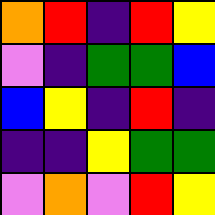[["orange", "red", "indigo", "red", "yellow"], ["violet", "indigo", "green", "green", "blue"], ["blue", "yellow", "indigo", "red", "indigo"], ["indigo", "indigo", "yellow", "green", "green"], ["violet", "orange", "violet", "red", "yellow"]]